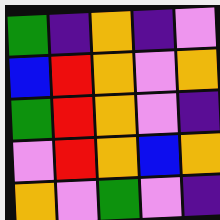[["green", "indigo", "orange", "indigo", "violet"], ["blue", "red", "orange", "violet", "orange"], ["green", "red", "orange", "violet", "indigo"], ["violet", "red", "orange", "blue", "orange"], ["orange", "violet", "green", "violet", "indigo"]]